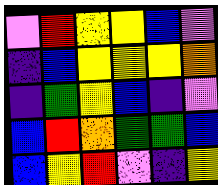[["violet", "red", "yellow", "yellow", "blue", "violet"], ["indigo", "blue", "yellow", "yellow", "yellow", "orange"], ["indigo", "green", "yellow", "blue", "indigo", "violet"], ["blue", "red", "orange", "green", "green", "blue"], ["blue", "yellow", "red", "violet", "indigo", "yellow"]]